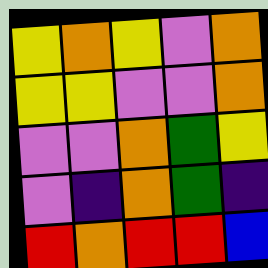[["yellow", "orange", "yellow", "violet", "orange"], ["yellow", "yellow", "violet", "violet", "orange"], ["violet", "violet", "orange", "green", "yellow"], ["violet", "indigo", "orange", "green", "indigo"], ["red", "orange", "red", "red", "blue"]]